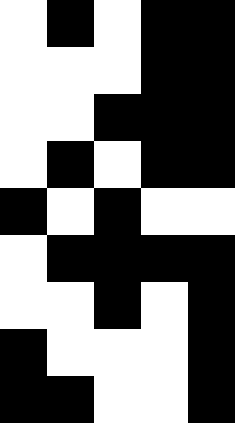[["white", "black", "white", "black", "black"], ["white", "white", "white", "black", "black"], ["white", "white", "black", "black", "black"], ["white", "black", "white", "black", "black"], ["black", "white", "black", "white", "white"], ["white", "black", "black", "black", "black"], ["white", "white", "black", "white", "black"], ["black", "white", "white", "white", "black"], ["black", "black", "white", "white", "black"]]